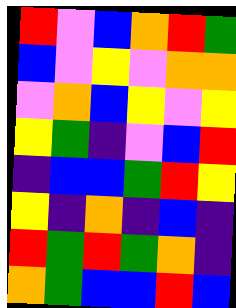[["red", "violet", "blue", "orange", "red", "green"], ["blue", "violet", "yellow", "violet", "orange", "orange"], ["violet", "orange", "blue", "yellow", "violet", "yellow"], ["yellow", "green", "indigo", "violet", "blue", "red"], ["indigo", "blue", "blue", "green", "red", "yellow"], ["yellow", "indigo", "orange", "indigo", "blue", "indigo"], ["red", "green", "red", "green", "orange", "indigo"], ["orange", "green", "blue", "blue", "red", "blue"]]